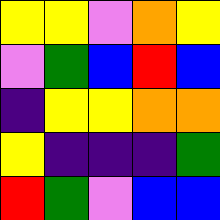[["yellow", "yellow", "violet", "orange", "yellow"], ["violet", "green", "blue", "red", "blue"], ["indigo", "yellow", "yellow", "orange", "orange"], ["yellow", "indigo", "indigo", "indigo", "green"], ["red", "green", "violet", "blue", "blue"]]